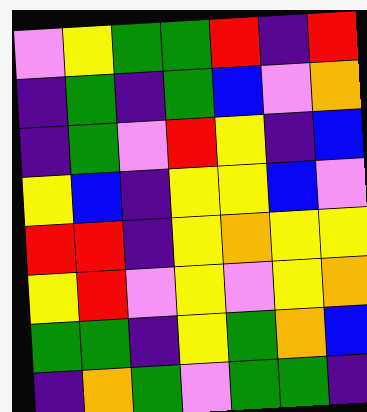[["violet", "yellow", "green", "green", "red", "indigo", "red"], ["indigo", "green", "indigo", "green", "blue", "violet", "orange"], ["indigo", "green", "violet", "red", "yellow", "indigo", "blue"], ["yellow", "blue", "indigo", "yellow", "yellow", "blue", "violet"], ["red", "red", "indigo", "yellow", "orange", "yellow", "yellow"], ["yellow", "red", "violet", "yellow", "violet", "yellow", "orange"], ["green", "green", "indigo", "yellow", "green", "orange", "blue"], ["indigo", "orange", "green", "violet", "green", "green", "indigo"]]